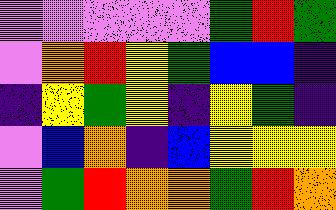[["violet", "violet", "violet", "violet", "violet", "green", "red", "green"], ["violet", "orange", "red", "yellow", "green", "blue", "blue", "indigo"], ["indigo", "yellow", "green", "yellow", "indigo", "yellow", "green", "indigo"], ["violet", "blue", "orange", "indigo", "blue", "yellow", "yellow", "yellow"], ["violet", "green", "red", "orange", "orange", "green", "red", "orange"]]